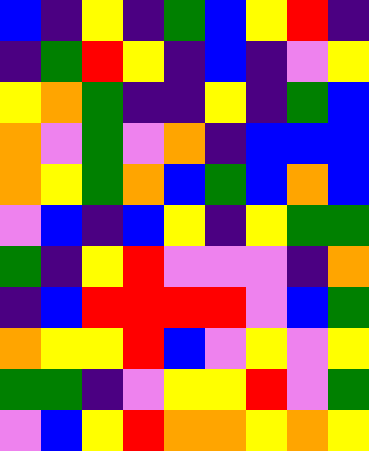[["blue", "indigo", "yellow", "indigo", "green", "blue", "yellow", "red", "indigo"], ["indigo", "green", "red", "yellow", "indigo", "blue", "indigo", "violet", "yellow"], ["yellow", "orange", "green", "indigo", "indigo", "yellow", "indigo", "green", "blue"], ["orange", "violet", "green", "violet", "orange", "indigo", "blue", "blue", "blue"], ["orange", "yellow", "green", "orange", "blue", "green", "blue", "orange", "blue"], ["violet", "blue", "indigo", "blue", "yellow", "indigo", "yellow", "green", "green"], ["green", "indigo", "yellow", "red", "violet", "violet", "violet", "indigo", "orange"], ["indigo", "blue", "red", "red", "red", "red", "violet", "blue", "green"], ["orange", "yellow", "yellow", "red", "blue", "violet", "yellow", "violet", "yellow"], ["green", "green", "indigo", "violet", "yellow", "yellow", "red", "violet", "green"], ["violet", "blue", "yellow", "red", "orange", "orange", "yellow", "orange", "yellow"]]